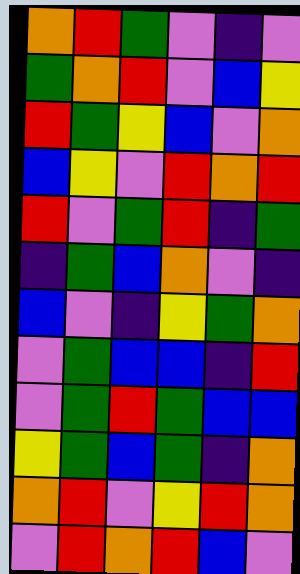[["orange", "red", "green", "violet", "indigo", "violet"], ["green", "orange", "red", "violet", "blue", "yellow"], ["red", "green", "yellow", "blue", "violet", "orange"], ["blue", "yellow", "violet", "red", "orange", "red"], ["red", "violet", "green", "red", "indigo", "green"], ["indigo", "green", "blue", "orange", "violet", "indigo"], ["blue", "violet", "indigo", "yellow", "green", "orange"], ["violet", "green", "blue", "blue", "indigo", "red"], ["violet", "green", "red", "green", "blue", "blue"], ["yellow", "green", "blue", "green", "indigo", "orange"], ["orange", "red", "violet", "yellow", "red", "orange"], ["violet", "red", "orange", "red", "blue", "violet"]]